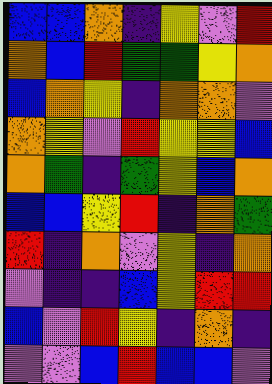[["blue", "blue", "orange", "indigo", "yellow", "violet", "red"], ["orange", "blue", "red", "green", "green", "yellow", "orange"], ["blue", "orange", "yellow", "indigo", "orange", "orange", "violet"], ["orange", "yellow", "violet", "red", "yellow", "yellow", "blue"], ["orange", "green", "indigo", "green", "yellow", "blue", "orange"], ["blue", "blue", "yellow", "red", "indigo", "orange", "green"], ["red", "indigo", "orange", "violet", "yellow", "indigo", "orange"], ["violet", "indigo", "indigo", "blue", "yellow", "red", "red"], ["blue", "violet", "red", "yellow", "indigo", "orange", "indigo"], ["violet", "violet", "blue", "red", "blue", "blue", "violet"]]